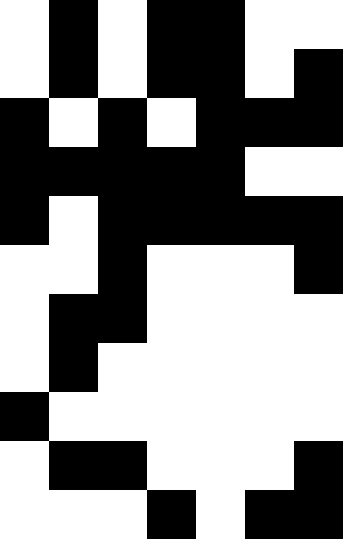[["white", "black", "white", "black", "black", "white", "white"], ["white", "black", "white", "black", "black", "white", "black"], ["black", "white", "black", "white", "black", "black", "black"], ["black", "black", "black", "black", "black", "white", "white"], ["black", "white", "black", "black", "black", "black", "black"], ["white", "white", "black", "white", "white", "white", "black"], ["white", "black", "black", "white", "white", "white", "white"], ["white", "black", "white", "white", "white", "white", "white"], ["black", "white", "white", "white", "white", "white", "white"], ["white", "black", "black", "white", "white", "white", "black"], ["white", "white", "white", "black", "white", "black", "black"]]